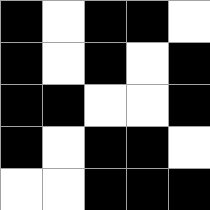[["black", "white", "black", "black", "white"], ["black", "white", "black", "white", "black"], ["black", "black", "white", "white", "black"], ["black", "white", "black", "black", "white"], ["white", "white", "black", "black", "black"]]